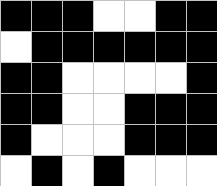[["black", "black", "black", "white", "white", "black", "black"], ["white", "black", "black", "black", "black", "black", "black"], ["black", "black", "white", "white", "white", "white", "black"], ["black", "black", "white", "white", "black", "black", "black"], ["black", "white", "white", "white", "black", "black", "black"], ["white", "black", "white", "black", "white", "white", "white"]]